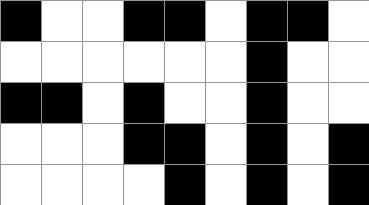[["black", "white", "white", "black", "black", "white", "black", "black", "white"], ["white", "white", "white", "white", "white", "white", "black", "white", "white"], ["black", "black", "white", "black", "white", "white", "black", "white", "white"], ["white", "white", "white", "black", "black", "white", "black", "white", "black"], ["white", "white", "white", "white", "black", "white", "black", "white", "black"]]